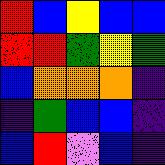[["red", "blue", "yellow", "blue", "blue"], ["red", "red", "green", "yellow", "green"], ["blue", "orange", "orange", "orange", "indigo"], ["indigo", "green", "blue", "blue", "indigo"], ["blue", "red", "violet", "blue", "indigo"]]